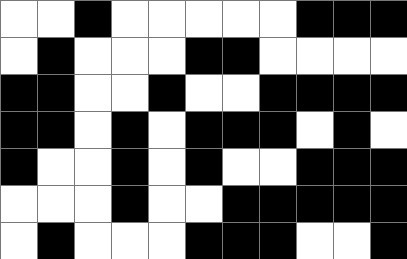[["white", "white", "black", "white", "white", "white", "white", "white", "black", "black", "black"], ["white", "black", "white", "white", "white", "black", "black", "white", "white", "white", "white"], ["black", "black", "white", "white", "black", "white", "white", "black", "black", "black", "black"], ["black", "black", "white", "black", "white", "black", "black", "black", "white", "black", "white"], ["black", "white", "white", "black", "white", "black", "white", "white", "black", "black", "black"], ["white", "white", "white", "black", "white", "white", "black", "black", "black", "black", "black"], ["white", "black", "white", "white", "white", "black", "black", "black", "white", "white", "black"]]